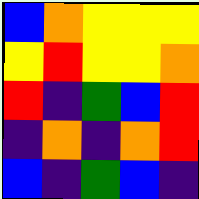[["blue", "orange", "yellow", "yellow", "yellow"], ["yellow", "red", "yellow", "yellow", "orange"], ["red", "indigo", "green", "blue", "red"], ["indigo", "orange", "indigo", "orange", "red"], ["blue", "indigo", "green", "blue", "indigo"]]